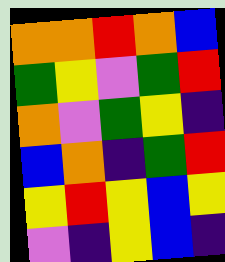[["orange", "orange", "red", "orange", "blue"], ["green", "yellow", "violet", "green", "red"], ["orange", "violet", "green", "yellow", "indigo"], ["blue", "orange", "indigo", "green", "red"], ["yellow", "red", "yellow", "blue", "yellow"], ["violet", "indigo", "yellow", "blue", "indigo"]]